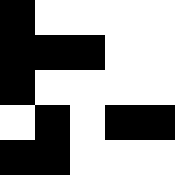[["black", "white", "white", "white", "white"], ["black", "black", "black", "white", "white"], ["black", "white", "white", "white", "white"], ["white", "black", "white", "black", "black"], ["black", "black", "white", "white", "white"]]